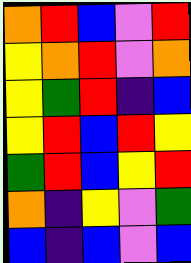[["orange", "red", "blue", "violet", "red"], ["yellow", "orange", "red", "violet", "orange"], ["yellow", "green", "red", "indigo", "blue"], ["yellow", "red", "blue", "red", "yellow"], ["green", "red", "blue", "yellow", "red"], ["orange", "indigo", "yellow", "violet", "green"], ["blue", "indigo", "blue", "violet", "blue"]]